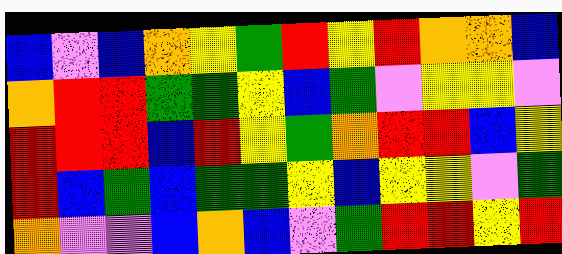[["blue", "violet", "blue", "orange", "yellow", "green", "red", "yellow", "red", "orange", "orange", "blue"], ["orange", "red", "red", "green", "green", "yellow", "blue", "green", "violet", "yellow", "yellow", "violet"], ["red", "red", "red", "blue", "red", "yellow", "green", "orange", "red", "red", "blue", "yellow"], ["red", "blue", "green", "blue", "green", "green", "yellow", "blue", "yellow", "yellow", "violet", "green"], ["orange", "violet", "violet", "blue", "orange", "blue", "violet", "green", "red", "red", "yellow", "red"]]